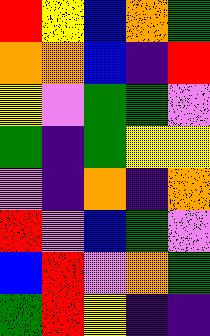[["red", "yellow", "blue", "orange", "green"], ["orange", "orange", "blue", "indigo", "red"], ["yellow", "violet", "green", "green", "violet"], ["green", "indigo", "green", "yellow", "yellow"], ["violet", "indigo", "orange", "indigo", "orange"], ["red", "violet", "blue", "green", "violet"], ["blue", "red", "violet", "orange", "green"], ["green", "red", "yellow", "indigo", "indigo"]]